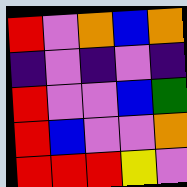[["red", "violet", "orange", "blue", "orange"], ["indigo", "violet", "indigo", "violet", "indigo"], ["red", "violet", "violet", "blue", "green"], ["red", "blue", "violet", "violet", "orange"], ["red", "red", "red", "yellow", "violet"]]